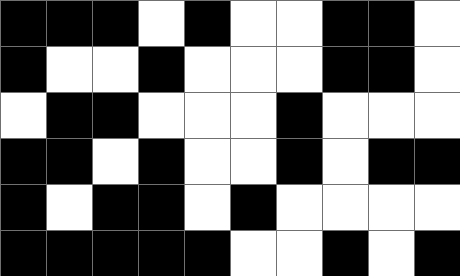[["black", "black", "black", "white", "black", "white", "white", "black", "black", "white"], ["black", "white", "white", "black", "white", "white", "white", "black", "black", "white"], ["white", "black", "black", "white", "white", "white", "black", "white", "white", "white"], ["black", "black", "white", "black", "white", "white", "black", "white", "black", "black"], ["black", "white", "black", "black", "white", "black", "white", "white", "white", "white"], ["black", "black", "black", "black", "black", "white", "white", "black", "white", "black"]]